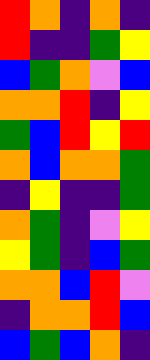[["red", "orange", "indigo", "orange", "indigo"], ["red", "indigo", "indigo", "green", "yellow"], ["blue", "green", "orange", "violet", "blue"], ["orange", "orange", "red", "indigo", "yellow"], ["green", "blue", "red", "yellow", "red"], ["orange", "blue", "orange", "orange", "green"], ["indigo", "yellow", "indigo", "indigo", "green"], ["orange", "green", "indigo", "violet", "yellow"], ["yellow", "green", "indigo", "blue", "green"], ["orange", "orange", "blue", "red", "violet"], ["indigo", "orange", "orange", "red", "blue"], ["blue", "green", "blue", "orange", "indigo"]]